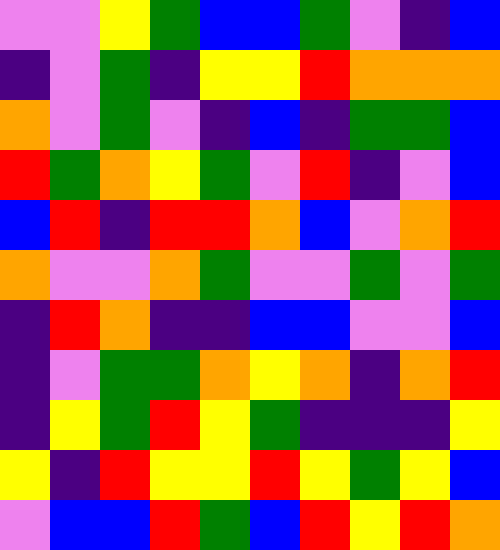[["violet", "violet", "yellow", "green", "blue", "blue", "green", "violet", "indigo", "blue"], ["indigo", "violet", "green", "indigo", "yellow", "yellow", "red", "orange", "orange", "orange"], ["orange", "violet", "green", "violet", "indigo", "blue", "indigo", "green", "green", "blue"], ["red", "green", "orange", "yellow", "green", "violet", "red", "indigo", "violet", "blue"], ["blue", "red", "indigo", "red", "red", "orange", "blue", "violet", "orange", "red"], ["orange", "violet", "violet", "orange", "green", "violet", "violet", "green", "violet", "green"], ["indigo", "red", "orange", "indigo", "indigo", "blue", "blue", "violet", "violet", "blue"], ["indigo", "violet", "green", "green", "orange", "yellow", "orange", "indigo", "orange", "red"], ["indigo", "yellow", "green", "red", "yellow", "green", "indigo", "indigo", "indigo", "yellow"], ["yellow", "indigo", "red", "yellow", "yellow", "red", "yellow", "green", "yellow", "blue"], ["violet", "blue", "blue", "red", "green", "blue", "red", "yellow", "red", "orange"]]